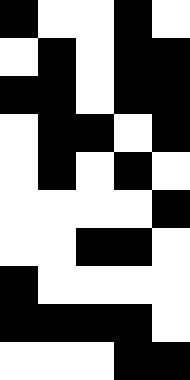[["black", "white", "white", "black", "white"], ["white", "black", "white", "black", "black"], ["black", "black", "white", "black", "black"], ["white", "black", "black", "white", "black"], ["white", "black", "white", "black", "white"], ["white", "white", "white", "white", "black"], ["white", "white", "black", "black", "white"], ["black", "white", "white", "white", "white"], ["black", "black", "black", "black", "white"], ["white", "white", "white", "black", "black"]]